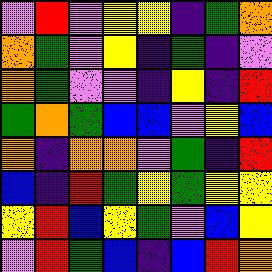[["violet", "red", "violet", "yellow", "yellow", "indigo", "green", "orange"], ["orange", "green", "violet", "yellow", "indigo", "green", "indigo", "violet"], ["orange", "green", "violet", "violet", "indigo", "yellow", "indigo", "red"], ["green", "orange", "green", "blue", "blue", "violet", "yellow", "blue"], ["orange", "indigo", "orange", "orange", "violet", "green", "indigo", "red"], ["blue", "indigo", "red", "green", "yellow", "green", "yellow", "yellow"], ["yellow", "red", "blue", "yellow", "green", "violet", "blue", "yellow"], ["violet", "red", "green", "blue", "indigo", "blue", "red", "orange"]]